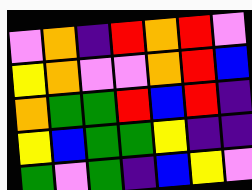[["violet", "orange", "indigo", "red", "orange", "red", "violet"], ["yellow", "orange", "violet", "violet", "orange", "red", "blue"], ["orange", "green", "green", "red", "blue", "red", "indigo"], ["yellow", "blue", "green", "green", "yellow", "indigo", "indigo"], ["green", "violet", "green", "indigo", "blue", "yellow", "violet"]]